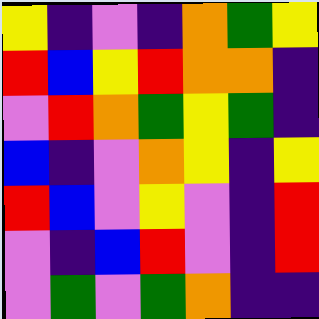[["yellow", "indigo", "violet", "indigo", "orange", "green", "yellow"], ["red", "blue", "yellow", "red", "orange", "orange", "indigo"], ["violet", "red", "orange", "green", "yellow", "green", "indigo"], ["blue", "indigo", "violet", "orange", "yellow", "indigo", "yellow"], ["red", "blue", "violet", "yellow", "violet", "indigo", "red"], ["violet", "indigo", "blue", "red", "violet", "indigo", "red"], ["violet", "green", "violet", "green", "orange", "indigo", "indigo"]]